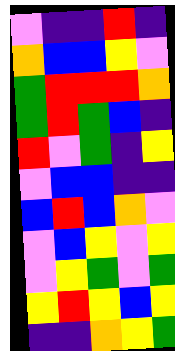[["violet", "indigo", "indigo", "red", "indigo"], ["orange", "blue", "blue", "yellow", "violet"], ["green", "red", "red", "red", "orange"], ["green", "red", "green", "blue", "indigo"], ["red", "violet", "green", "indigo", "yellow"], ["violet", "blue", "blue", "indigo", "indigo"], ["blue", "red", "blue", "orange", "violet"], ["violet", "blue", "yellow", "violet", "yellow"], ["violet", "yellow", "green", "violet", "green"], ["yellow", "red", "yellow", "blue", "yellow"], ["indigo", "indigo", "orange", "yellow", "green"]]